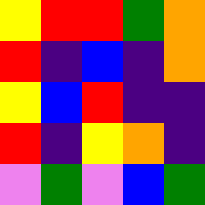[["yellow", "red", "red", "green", "orange"], ["red", "indigo", "blue", "indigo", "orange"], ["yellow", "blue", "red", "indigo", "indigo"], ["red", "indigo", "yellow", "orange", "indigo"], ["violet", "green", "violet", "blue", "green"]]